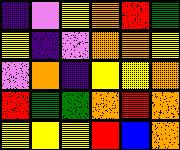[["indigo", "violet", "yellow", "orange", "red", "green"], ["yellow", "indigo", "violet", "orange", "orange", "yellow"], ["violet", "orange", "indigo", "yellow", "yellow", "orange"], ["red", "green", "green", "orange", "red", "orange"], ["yellow", "yellow", "yellow", "red", "blue", "orange"]]